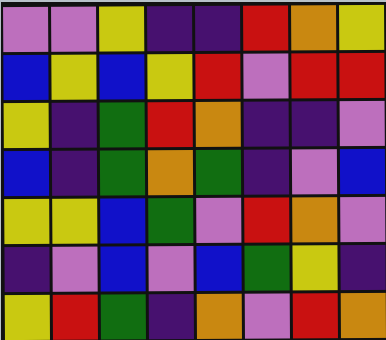[["violet", "violet", "yellow", "indigo", "indigo", "red", "orange", "yellow"], ["blue", "yellow", "blue", "yellow", "red", "violet", "red", "red"], ["yellow", "indigo", "green", "red", "orange", "indigo", "indigo", "violet"], ["blue", "indigo", "green", "orange", "green", "indigo", "violet", "blue"], ["yellow", "yellow", "blue", "green", "violet", "red", "orange", "violet"], ["indigo", "violet", "blue", "violet", "blue", "green", "yellow", "indigo"], ["yellow", "red", "green", "indigo", "orange", "violet", "red", "orange"]]